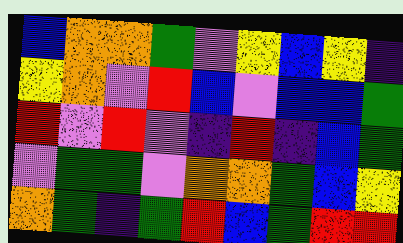[["blue", "orange", "orange", "green", "violet", "yellow", "blue", "yellow", "indigo"], ["yellow", "orange", "violet", "red", "blue", "violet", "blue", "blue", "green"], ["red", "violet", "red", "violet", "indigo", "red", "indigo", "blue", "green"], ["violet", "green", "green", "violet", "orange", "orange", "green", "blue", "yellow"], ["orange", "green", "indigo", "green", "red", "blue", "green", "red", "red"]]